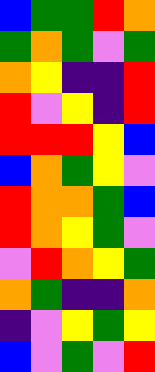[["blue", "green", "green", "red", "orange"], ["green", "orange", "green", "violet", "green"], ["orange", "yellow", "indigo", "indigo", "red"], ["red", "violet", "yellow", "indigo", "red"], ["red", "red", "red", "yellow", "blue"], ["blue", "orange", "green", "yellow", "violet"], ["red", "orange", "orange", "green", "blue"], ["red", "orange", "yellow", "green", "violet"], ["violet", "red", "orange", "yellow", "green"], ["orange", "green", "indigo", "indigo", "orange"], ["indigo", "violet", "yellow", "green", "yellow"], ["blue", "violet", "green", "violet", "red"]]